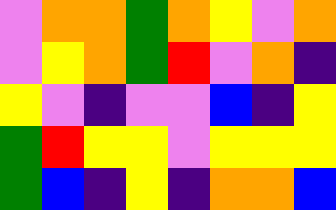[["violet", "orange", "orange", "green", "orange", "yellow", "violet", "orange"], ["violet", "yellow", "orange", "green", "red", "violet", "orange", "indigo"], ["yellow", "violet", "indigo", "violet", "violet", "blue", "indigo", "yellow"], ["green", "red", "yellow", "yellow", "violet", "yellow", "yellow", "yellow"], ["green", "blue", "indigo", "yellow", "indigo", "orange", "orange", "blue"]]